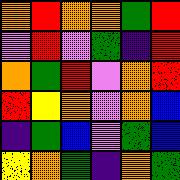[["orange", "red", "orange", "orange", "green", "red"], ["violet", "red", "violet", "green", "indigo", "red"], ["orange", "green", "red", "violet", "orange", "red"], ["red", "yellow", "orange", "violet", "orange", "blue"], ["indigo", "green", "blue", "violet", "green", "blue"], ["yellow", "orange", "green", "indigo", "orange", "green"]]